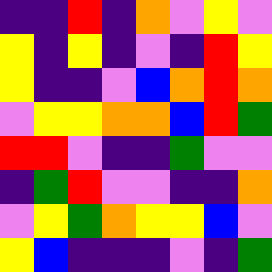[["indigo", "indigo", "red", "indigo", "orange", "violet", "yellow", "violet"], ["yellow", "indigo", "yellow", "indigo", "violet", "indigo", "red", "yellow"], ["yellow", "indigo", "indigo", "violet", "blue", "orange", "red", "orange"], ["violet", "yellow", "yellow", "orange", "orange", "blue", "red", "green"], ["red", "red", "violet", "indigo", "indigo", "green", "violet", "violet"], ["indigo", "green", "red", "violet", "violet", "indigo", "indigo", "orange"], ["violet", "yellow", "green", "orange", "yellow", "yellow", "blue", "violet"], ["yellow", "blue", "indigo", "indigo", "indigo", "violet", "indigo", "green"]]